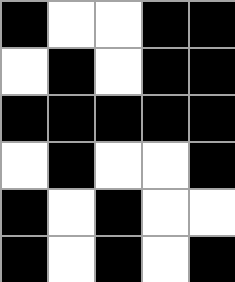[["black", "white", "white", "black", "black"], ["white", "black", "white", "black", "black"], ["black", "black", "black", "black", "black"], ["white", "black", "white", "white", "black"], ["black", "white", "black", "white", "white"], ["black", "white", "black", "white", "black"]]